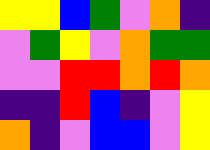[["yellow", "yellow", "blue", "green", "violet", "orange", "indigo"], ["violet", "green", "yellow", "violet", "orange", "green", "green"], ["violet", "violet", "red", "red", "orange", "red", "orange"], ["indigo", "indigo", "red", "blue", "indigo", "violet", "yellow"], ["orange", "indigo", "violet", "blue", "blue", "violet", "yellow"]]